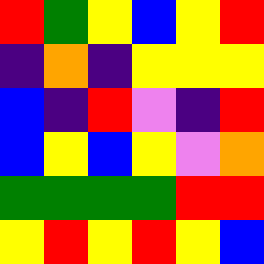[["red", "green", "yellow", "blue", "yellow", "red"], ["indigo", "orange", "indigo", "yellow", "yellow", "yellow"], ["blue", "indigo", "red", "violet", "indigo", "red"], ["blue", "yellow", "blue", "yellow", "violet", "orange"], ["green", "green", "green", "green", "red", "red"], ["yellow", "red", "yellow", "red", "yellow", "blue"]]